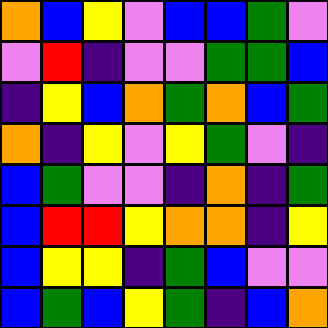[["orange", "blue", "yellow", "violet", "blue", "blue", "green", "violet"], ["violet", "red", "indigo", "violet", "violet", "green", "green", "blue"], ["indigo", "yellow", "blue", "orange", "green", "orange", "blue", "green"], ["orange", "indigo", "yellow", "violet", "yellow", "green", "violet", "indigo"], ["blue", "green", "violet", "violet", "indigo", "orange", "indigo", "green"], ["blue", "red", "red", "yellow", "orange", "orange", "indigo", "yellow"], ["blue", "yellow", "yellow", "indigo", "green", "blue", "violet", "violet"], ["blue", "green", "blue", "yellow", "green", "indigo", "blue", "orange"]]